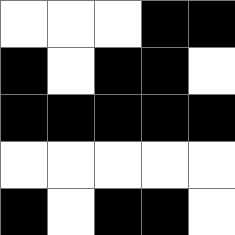[["white", "white", "white", "black", "black"], ["black", "white", "black", "black", "white"], ["black", "black", "black", "black", "black"], ["white", "white", "white", "white", "white"], ["black", "white", "black", "black", "white"]]